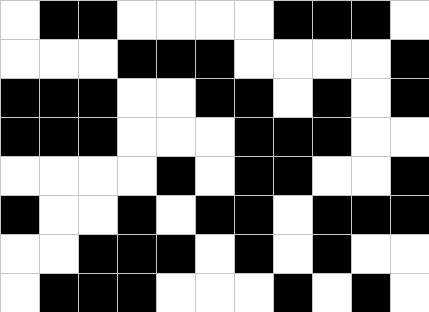[["white", "black", "black", "white", "white", "white", "white", "black", "black", "black", "white"], ["white", "white", "white", "black", "black", "black", "white", "white", "white", "white", "black"], ["black", "black", "black", "white", "white", "black", "black", "white", "black", "white", "black"], ["black", "black", "black", "white", "white", "white", "black", "black", "black", "white", "white"], ["white", "white", "white", "white", "black", "white", "black", "black", "white", "white", "black"], ["black", "white", "white", "black", "white", "black", "black", "white", "black", "black", "black"], ["white", "white", "black", "black", "black", "white", "black", "white", "black", "white", "white"], ["white", "black", "black", "black", "white", "white", "white", "black", "white", "black", "white"]]